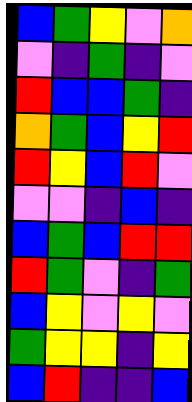[["blue", "green", "yellow", "violet", "orange"], ["violet", "indigo", "green", "indigo", "violet"], ["red", "blue", "blue", "green", "indigo"], ["orange", "green", "blue", "yellow", "red"], ["red", "yellow", "blue", "red", "violet"], ["violet", "violet", "indigo", "blue", "indigo"], ["blue", "green", "blue", "red", "red"], ["red", "green", "violet", "indigo", "green"], ["blue", "yellow", "violet", "yellow", "violet"], ["green", "yellow", "yellow", "indigo", "yellow"], ["blue", "red", "indigo", "indigo", "blue"]]